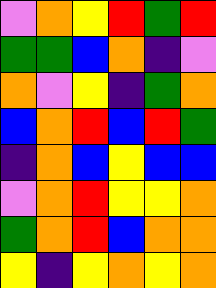[["violet", "orange", "yellow", "red", "green", "red"], ["green", "green", "blue", "orange", "indigo", "violet"], ["orange", "violet", "yellow", "indigo", "green", "orange"], ["blue", "orange", "red", "blue", "red", "green"], ["indigo", "orange", "blue", "yellow", "blue", "blue"], ["violet", "orange", "red", "yellow", "yellow", "orange"], ["green", "orange", "red", "blue", "orange", "orange"], ["yellow", "indigo", "yellow", "orange", "yellow", "orange"]]